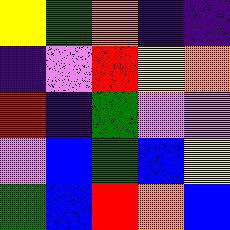[["yellow", "green", "orange", "indigo", "indigo"], ["indigo", "violet", "red", "yellow", "orange"], ["red", "indigo", "green", "violet", "violet"], ["violet", "blue", "green", "blue", "yellow"], ["green", "blue", "red", "orange", "blue"]]